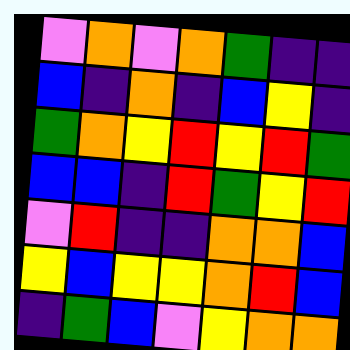[["violet", "orange", "violet", "orange", "green", "indigo", "indigo"], ["blue", "indigo", "orange", "indigo", "blue", "yellow", "indigo"], ["green", "orange", "yellow", "red", "yellow", "red", "green"], ["blue", "blue", "indigo", "red", "green", "yellow", "red"], ["violet", "red", "indigo", "indigo", "orange", "orange", "blue"], ["yellow", "blue", "yellow", "yellow", "orange", "red", "blue"], ["indigo", "green", "blue", "violet", "yellow", "orange", "orange"]]